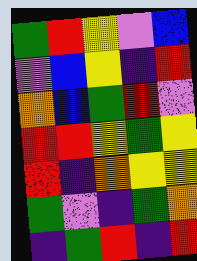[["green", "red", "yellow", "violet", "blue"], ["violet", "blue", "yellow", "indigo", "red"], ["orange", "blue", "green", "red", "violet"], ["red", "red", "yellow", "green", "yellow"], ["red", "indigo", "orange", "yellow", "yellow"], ["green", "violet", "indigo", "green", "orange"], ["indigo", "green", "red", "indigo", "red"]]